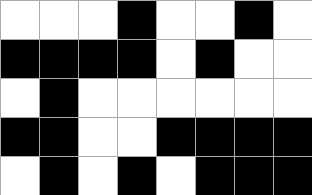[["white", "white", "white", "black", "white", "white", "black", "white"], ["black", "black", "black", "black", "white", "black", "white", "white"], ["white", "black", "white", "white", "white", "white", "white", "white"], ["black", "black", "white", "white", "black", "black", "black", "black"], ["white", "black", "white", "black", "white", "black", "black", "black"]]